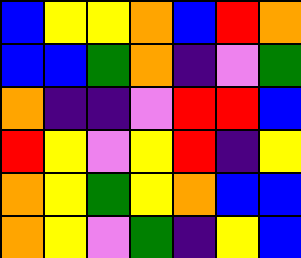[["blue", "yellow", "yellow", "orange", "blue", "red", "orange"], ["blue", "blue", "green", "orange", "indigo", "violet", "green"], ["orange", "indigo", "indigo", "violet", "red", "red", "blue"], ["red", "yellow", "violet", "yellow", "red", "indigo", "yellow"], ["orange", "yellow", "green", "yellow", "orange", "blue", "blue"], ["orange", "yellow", "violet", "green", "indigo", "yellow", "blue"]]